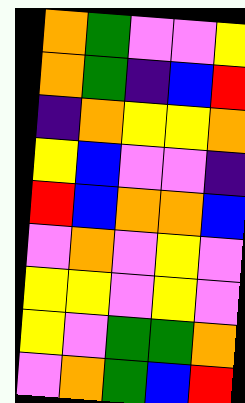[["orange", "green", "violet", "violet", "yellow"], ["orange", "green", "indigo", "blue", "red"], ["indigo", "orange", "yellow", "yellow", "orange"], ["yellow", "blue", "violet", "violet", "indigo"], ["red", "blue", "orange", "orange", "blue"], ["violet", "orange", "violet", "yellow", "violet"], ["yellow", "yellow", "violet", "yellow", "violet"], ["yellow", "violet", "green", "green", "orange"], ["violet", "orange", "green", "blue", "red"]]